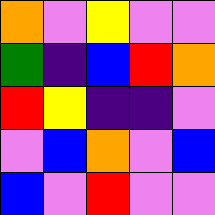[["orange", "violet", "yellow", "violet", "violet"], ["green", "indigo", "blue", "red", "orange"], ["red", "yellow", "indigo", "indigo", "violet"], ["violet", "blue", "orange", "violet", "blue"], ["blue", "violet", "red", "violet", "violet"]]